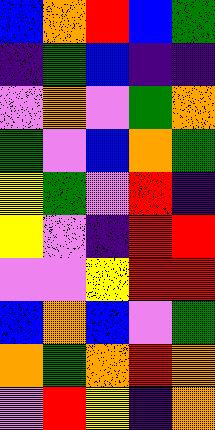[["blue", "orange", "red", "blue", "green"], ["indigo", "green", "blue", "indigo", "indigo"], ["violet", "orange", "violet", "green", "orange"], ["green", "violet", "blue", "orange", "green"], ["yellow", "green", "violet", "red", "indigo"], ["yellow", "violet", "indigo", "red", "red"], ["violet", "violet", "yellow", "red", "red"], ["blue", "orange", "blue", "violet", "green"], ["orange", "green", "orange", "red", "orange"], ["violet", "red", "yellow", "indigo", "orange"]]